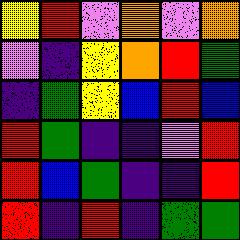[["yellow", "red", "violet", "orange", "violet", "orange"], ["violet", "indigo", "yellow", "orange", "red", "green"], ["indigo", "green", "yellow", "blue", "red", "blue"], ["red", "green", "indigo", "indigo", "violet", "red"], ["red", "blue", "green", "indigo", "indigo", "red"], ["red", "indigo", "red", "indigo", "green", "green"]]